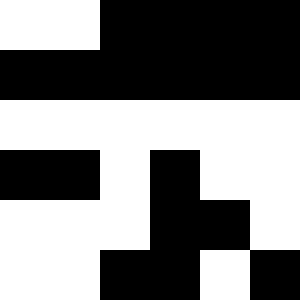[["white", "white", "black", "black", "black", "black"], ["black", "black", "black", "black", "black", "black"], ["white", "white", "white", "white", "white", "white"], ["black", "black", "white", "black", "white", "white"], ["white", "white", "white", "black", "black", "white"], ["white", "white", "black", "black", "white", "black"]]